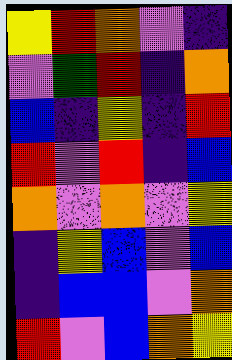[["yellow", "red", "orange", "violet", "indigo"], ["violet", "green", "red", "indigo", "orange"], ["blue", "indigo", "yellow", "indigo", "red"], ["red", "violet", "red", "indigo", "blue"], ["orange", "violet", "orange", "violet", "yellow"], ["indigo", "yellow", "blue", "violet", "blue"], ["indigo", "blue", "blue", "violet", "orange"], ["red", "violet", "blue", "orange", "yellow"]]